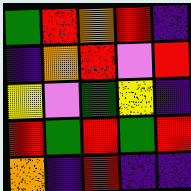[["green", "red", "orange", "red", "indigo"], ["indigo", "orange", "red", "violet", "red"], ["yellow", "violet", "green", "yellow", "indigo"], ["red", "green", "red", "green", "red"], ["orange", "indigo", "red", "indigo", "indigo"]]